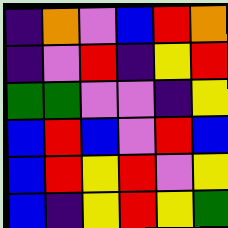[["indigo", "orange", "violet", "blue", "red", "orange"], ["indigo", "violet", "red", "indigo", "yellow", "red"], ["green", "green", "violet", "violet", "indigo", "yellow"], ["blue", "red", "blue", "violet", "red", "blue"], ["blue", "red", "yellow", "red", "violet", "yellow"], ["blue", "indigo", "yellow", "red", "yellow", "green"]]